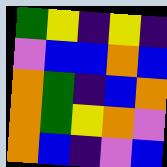[["green", "yellow", "indigo", "yellow", "indigo"], ["violet", "blue", "blue", "orange", "blue"], ["orange", "green", "indigo", "blue", "orange"], ["orange", "green", "yellow", "orange", "violet"], ["orange", "blue", "indigo", "violet", "blue"]]